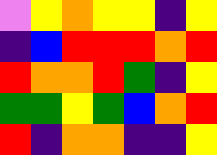[["violet", "yellow", "orange", "yellow", "yellow", "indigo", "yellow"], ["indigo", "blue", "red", "red", "red", "orange", "red"], ["red", "orange", "orange", "red", "green", "indigo", "yellow"], ["green", "green", "yellow", "green", "blue", "orange", "red"], ["red", "indigo", "orange", "orange", "indigo", "indigo", "yellow"]]